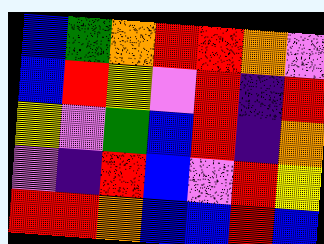[["blue", "green", "orange", "red", "red", "orange", "violet"], ["blue", "red", "yellow", "violet", "red", "indigo", "red"], ["yellow", "violet", "green", "blue", "red", "indigo", "orange"], ["violet", "indigo", "red", "blue", "violet", "red", "yellow"], ["red", "red", "orange", "blue", "blue", "red", "blue"]]